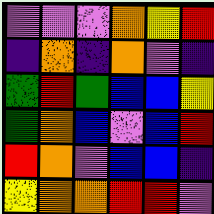[["violet", "violet", "violet", "orange", "yellow", "red"], ["indigo", "orange", "indigo", "orange", "violet", "indigo"], ["green", "red", "green", "blue", "blue", "yellow"], ["green", "orange", "blue", "violet", "blue", "red"], ["red", "orange", "violet", "blue", "blue", "indigo"], ["yellow", "orange", "orange", "red", "red", "violet"]]